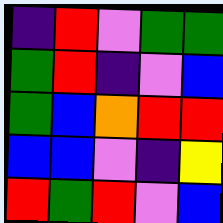[["indigo", "red", "violet", "green", "green"], ["green", "red", "indigo", "violet", "blue"], ["green", "blue", "orange", "red", "red"], ["blue", "blue", "violet", "indigo", "yellow"], ["red", "green", "red", "violet", "blue"]]